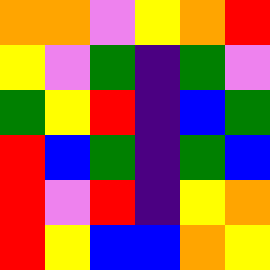[["orange", "orange", "violet", "yellow", "orange", "red"], ["yellow", "violet", "green", "indigo", "green", "violet"], ["green", "yellow", "red", "indigo", "blue", "green"], ["red", "blue", "green", "indigo", "green", "blue"], ["red", "violet", "red", "indigo", "yellow", "orange"], ["red", "yellow", "blue", "blue", "orange", "yellow"]]